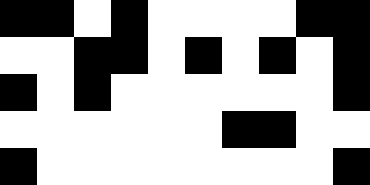[["black", "black", "white", "black", "white", "white", "white", "white", "black", "black"], ["white", "white", "black", "black", "white", "black", "white", "black", "white", "black"], ["black", "white", "black", "white", "white", "white", "white", "white", "white", "black"], ["white", "white", "white", "white", "white", "white", "black", "black", "white", "white"], ["black", "white", "white", "white", "white", "white", "white", "white", "white", "black"]]